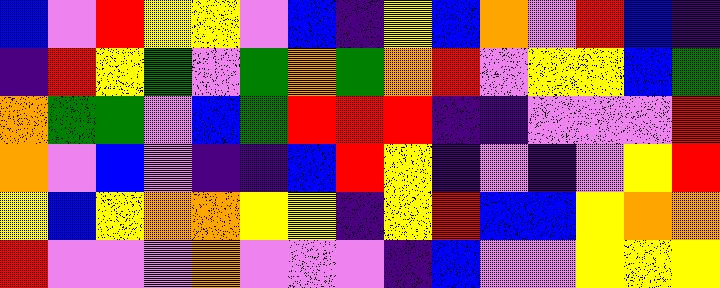[["blue", "violet", "red", "yellow", "yellow", "violet", "blue", "indigo", "yellow", "blue", "orange", "violet", "red", "blue", "indigo"], ["indigo", "red", "yellow", "green", "violet", "green", "orange", "green", "orange", "red", "violet", "yellow", "yellow", "blue", "green"], ["orange", "green", "green", "violet", "blue", "green", "red", "red", "red", "indigo", "indigo", "violet", "violet", "violet", "red"], ["orange", "violet", "blue", "violet", "indigo", "indigo", "blue", "red", "yellow", "indigo", "violet", "indigo", "violet", "yellow", "red"], ["yellow", "blue", "yellow", "orange", "orange", "yellow", "yellow", "indigo", "yellow", "red", "blue", "blue", "yellow", "orange", "orange"], ["red", "violet", "violet", "violet", "orange", "violet", "violet", "violet", "indigo", "blue", "violet", "violet", "yellow", "yellow", "yellow"]]